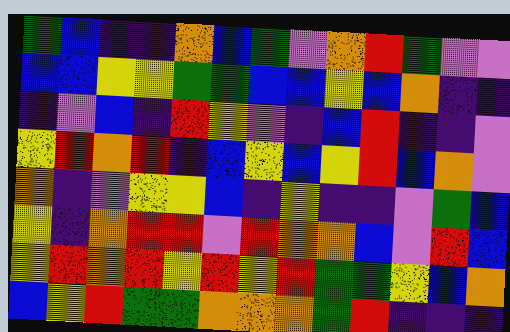[["green", "blue", "indigo", "indigo", "orange", "blue", "green", "violet", "orange", "red", "green", "violet", "violet"], ["blue", "blue", "yellow", "yellow", "green", "green", "blue", "blue", "yellow", "blue", "orange", "indigo", "indigo"], ["indigo", "violet", "blue", "indigo", "red", "yellow", "violet", "indigo", "blue", "red", "indigo", "indigo", "violet"], ["yellow", "red", "orange", "red", "indigo", "blue", "yellow", "blue", "yellow", "red", "blue", "orange", "violet"], ["orange", "indigo", "violet", "yellow", "yellow", "blue", "indigo", "yellow", "indigo", "indigo", "violet", "green", "blue"], ["yellow", "indigo", "orange", "red", "red", "violet", "red", "orange", "orange", "blue", "violet", "red", "blue"], ["yellow", "red", "orange", "red", "yellow", "red", "yellow", "red", "green", "green", "yellow", "blue", "orange"], ["blue", "yellow", "red", "green", "green", "orange", "orange", "orange", "green", "red", "indigo", "indigo", "indigo"]]